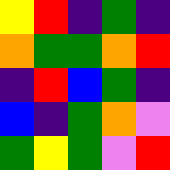[["yellow", "red", "indigo", "green", "indigo"], ["orange", "green", "green", "orange", "red"], ["indigo", "red", "blue", "green", "indigo"], ["blue", "indigo", "green", "orange", "violet"], ["green", "yellow", "green", "violet", "red"]]